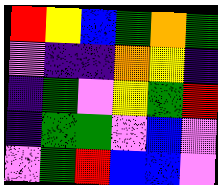[["red", "yellow", "blue", "green", "orange", "green"], ["violet", "indigo", "indigo", "orange", "yellow", "indigo"], ["indigo", "green", "violet", "yellow", "green", "red"], ["indigo", "green", "green", "violet", "blue", "violet"], ["violet", "green", "red", "blue", "blue", "violet"]]